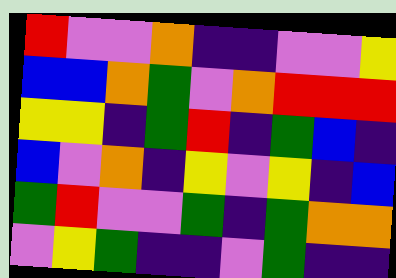[["red", "violet", "violet", "orange", "indigo", "indigo", "violet", "violet", "yellow"], ["blue", "blue", "orange", "green", "violet", "orange", "red", "red", "red"], ["yellow", "yellow", "indigo", "green", "red", "indigo", "green", "blue", "indigo"], ["blue", "violet", "orange", "indigo", "yellow", "violet", "yellow", "indigo", "blue"], ["green", "red", "violet", "violet", "green", "indigo", "green", "orange", "orange"], ["violet", "yellow", "green", "indigo", "indigo", "violet", "green", "indigo", "indigo"]]